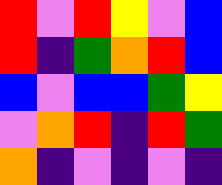[["red", "violet", "red", "yellow", "violet", "blue"], ["red", "indigo", "green", "orange", "red", "blue"], ["blue", "violet", "blue", "blue", "green", "yellow"], ["violet", "orange", "red", "indigo", "red", "green"], ["orange", "indigo", "violet", "indigo", "violet", "indigo"]]